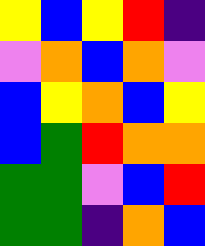[["yellow", "blue", "yellow", "red", "indigo"], ["violet", "orange", "blue", "orange", "violet"], ["blue", "yellow", "orange", "blue", "yellow"], ["blue", "green", "red", "orange", "orange"], ["green", "green", "violet", "blue", "red"], ["green", "green", "indigo", "orange", "blue"]]